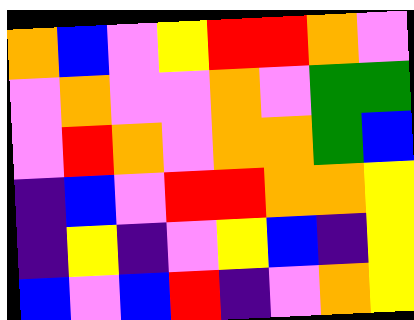[["orange", "blue", "violet", "yellow", "red", "red", "orange", "violet"], ["violet", "orange", "violet", "violet", "orange", "violet", "green", "green"], ["violet", "red", "orange", "violet", "orange", "orange", "green", "blue"], ["indigo", "blue", "violet", "red", "red", "orange", "orange", "yellow"], ["indigo", "yellow", "indigo", "violet", "yellow", "blue", "indigo", "yellow"], ["blue", "violet", "blue", "red", "indigo", "violet", "orange", "yellow"]]